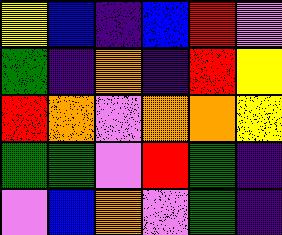[["yellow", "blue", "indigo", "blue", "red", "violet"], ["green", "indigo", "orange", "indigo", "red", "yellow"], ["red", "orange", "violet", "orange", "orange", "yellow"], ["green", "green", "violet", "red", "green", "indigo"], ["violet", "blue", "orange", "violet", "green", "indigo"]]